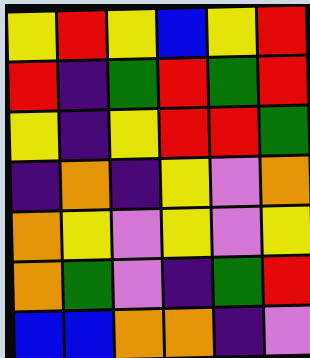[["yellow", "red", "yellow", "blue", "yellow", "red"], ["red", "indigo", "green", "red", "green", "red"], ["yellow", "indigo", "yellow", "red", "red", "green"], ["indigo", "orange", "indigo", "yellow", "violet", "orange"], ["orange", "yellow", "violet", "yellow", "violet", "yellow"], ["orange", "green", "violet", "indigo", "green", "red"], ["blue", "blue", "orange", "orange", "indigo", "violet"]]